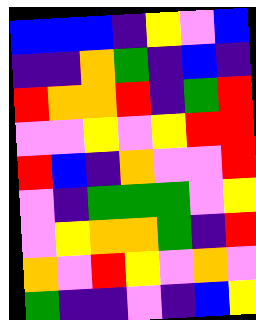[["blue", "blue", "blue", "indigo", "yellow", "violet", "blue"], ["indigo", "indigo", "orange", "green", "indigo", "blue", "indigo"], ["red", "orange", "orange", "red", "indigo", "green", "red"], ["violet", "violet", "yellow", "violet", "yellow", "red", "red"], ["red", "blue", "indigo", "orange", "violet", "violet", "red"], ["violet", "indigo", "green", "green", "green", "violet", "yellow"], ["violet", "yellow", "orange", "orange", "green", "indigo", "red"], ["orange", "violet", "red", "yellow", "violet", "orange", "violet"], ["green", "indigo", "indigo", "violet", "indigo", "blue", "yellow"]]